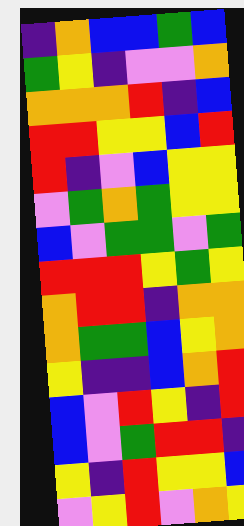[["indigo", "orange", "blue", "blue", "green", "blue"], ["green", "yellow", "indigo", "violet", "violet", "orange"], ["orange", "orange", "orange", "red", "indigo", "blue"], ["red", "red", "yellow", "yellow", "blue", "red"], ["red", "indigo", "violet", "blue", "yellow", "yellow"], ["violet", "green", "orange", "green", "yellow", "yellow"], ["blue", "violet", "green", "green", "violet", "green"], ["red", "red", "red", "yellow", "green", "yellow"], ["orange", "red", "red", "indigo", "orange", "orange"], ["orange", "green", "green", "blue", "yellow", "orange"], ["yellow", "indigo", "indigo", "blue", "orange", "red"], ["blue", "violet", "red", "yellow", "indigo", "red"], ["blue", "violet", "green", "red", "red", "indigo"], ["yellow", "indigo", "red", "yellow", "yellow", "blue"], ["violet", "yellow", "red", "violet", "orange", "yellow"]]